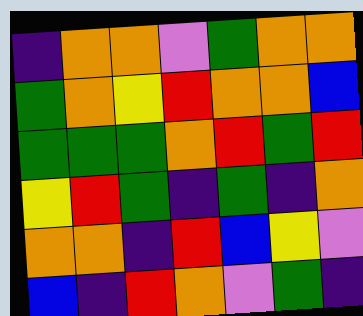[["indigo", "orange", "orange", "violet", "green", "orange", "orange"], ["green", "orange", "yellow", "red", "orange", "orange", "blue"], ["green", "green", "green", "orange", "red", "green", "red"], ["yellow", "red", "green", "indigo", "green", "indigo", "orange"], ["orange", "orange", "indigo", "red", "blue", "yellow", "violet"], ["blue", "indigo", "red", "orange", "violet", "green", "indigo"]]